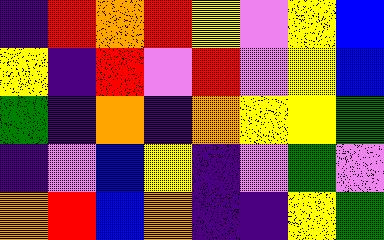[["indigo", "red", "orange", "red", "yellow", "violet", "yellow", "blue"], ["yellow", "indigo", "red", "violet", "red", "violet", "yellow", "blue"], ["green", "indigo", "orange", "indigo", "orange", "yellow", "yellow", "green"], ["indigo", "violet", "blue", "yellow", "indigo", "violet", "green", "violet"], ["orange", "red", "blue", "orange", "indigo", "indigo", "yellow", "green"]]